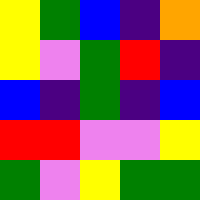[["yellow", "green", "blue", "indigo", "orange"], ["yellow", "violet", "green", "red", "indigo"], ["blue", "indigo", "green", "indigo", "blue"], ["red", "red", "violet", "violet", "yellow"], ["green", "violet", "yellow", "green", "green"]]